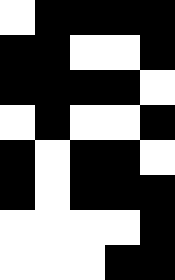[["white", "black", "black", "black", "black"], ["black", "black", "white", "white", "black"], ["black", "black", "black", "black", "white"], ["white", "black", "white", "white", "black"], ["black", "white", "black", "black", "white"], ["black", "white", "black", "black", "black"], ["white", "white", "white", "white", "black"], ["white", "white", "white", "black", "black"]]